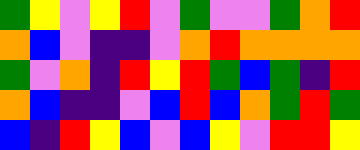[["green", "yellow", "violet", "yellow", "red", "violet", "green", "violet", "violet", "green", "orange", "red"], ["orange", "blue", "violet", "indigo", "indigo", "violet", "orange", "red", "orange", "orange", "orange", "orange"], ["green", "violet", "orange", "indigo", "red", "yellow", "red", "green", "blue", "green", "indigo", "red"], ["orange", "blue", "indigo", "indigo", "violet", "blue", "red", "blue", "orange", "green", "red", "green"], ["blue", "indigo", "red", "yellow", "blue", "violet", "blue", "yellow", "violet", "red", "red", "yellow"]]